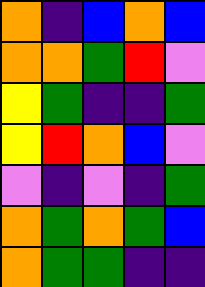[["orange", "indigo", "blue", "orange", "blue"], ["orange", "orange", "green", "red", "violet"], ["yellow", "green", "indigo", "indigo", "green"], ["yellow", "red", "orange", "blue", "violet"], ["violet", "indigo", "violet", "indigo", "green"], ["orange", "green", "orange", "green", "blue"], ["orange", "green", "green", "indigo", "indigo"]]